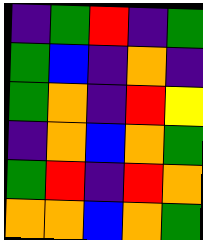[["indigo", "green", "red", "indigo", "green"], ["green", "blue", "indigo", "orange", "indigo"], ["green", "orange", "indigo", "red", "yellow"], ["indigo", "orange", "blue", "orange", "green"], ["green", "red", "indigo", "red", "orange"], ["orange", "orange", "blue", "orange", "green"]]